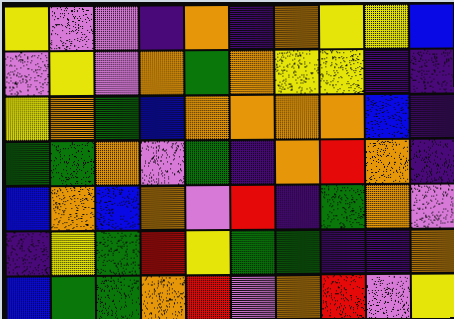[["yellow", "violet", "violet", "indigo", "orange", "indigo", "orange", "yellow", "yellow", "blue"], ["violet", "yellow", "violet", "orange", "green", "orange", "yellow", "yellow", "indigo", "indigo"], ["yellow", "orange", "green", "blue", "orange", "orange", "orange", "orange", "blue", "indigo"], ["green", "green", "orange", "violet", "green", "indigo", "orange", "red", "orange", "indigo"], ["blue", "orange", "blue", "orange", "violet", "red", "indigo", "green", "orange", "violet"], ["indigo", "yellow", "green", "red", "yellow", "green", "green", "indigo", "indigo", "orange"], ["blue", "green", "green", "orange", "red", "violet", "orange", "red", "violet", "yellow"]]